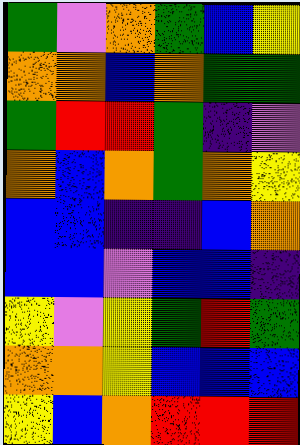[["green", "violet", "orange", "green", "blue", "yellow"], ["orange", "orange", "blue", "orange", "green", "green"], ["green", "red", "red", "green", "indigo", "violet"], ["orange", "blue", "orange", "green", "orange", "yellow"], ["blue", "blue", "indigo", "indigo", "blue", "orange"], ["blue", "blue", "violet", "blue", "blue", "indigo"], ["yellow", "violet", "yellow", "green", "red", "green"], ["orange", "orange", "yellow", "blue", "blue", "blue"], ["yellow", "blue", "orange", "red", "red", "red"]]